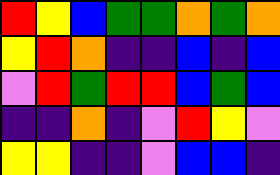[["red", "yellow", "blue", "green", "green", "orange", "green", "orange"], ["yellow", "red", "orange", "indigo", "indigo", "blue", "indigo", "blue"], ["violet", "red", "green", "red", "red", "blue", "green", "blue"], ["indigo", "indigo", "orange", "indigo", "violet", "red", "yellow", "violet"], ["yellow", "yellow", "indigo", "indigo", "violet", "blue", "blue", "indigo"]]